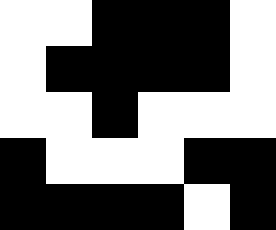[["white", "white", "black", "black", "black", "white"], ["white", "black", "black", "black", "black", "white"], ["white", "white", "black", "white", "white", "white"], ["black", "white", "white", "white", "black", "black"], ["black", "black", "black", "black", "white", "black"]]